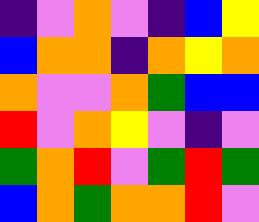[["indigo", "violet", "orange", "violet", "indigo", "blue", "yellow"], ["blue", "orange", "orange", "indigo", "orange", "yellow", "orange"], ["orange", "violet", "violet", "orange", "green", "blue", "blue"], ["red", "violet", "orange", "yellow", "violet", "indigo", "violet"], ["green", "orange", "red", "violet", "green", "red", "green"], ["blue", "orange", "green", "orange", "orange", "red", "violet"]]